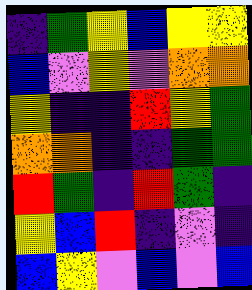[["indigo", "green", "yellow", "blue", "yellow", "yellow"], ["blue", "violet", "yellow", "violet", "orange", "orange"], ["yellow", "indigo", "indigo", "red", "yellow", "green"], ["orange", "orange", "indigo", "indigo", "green", "green"], ["red", "green", "indigo", "red", "green", "indigo"], ["yellow", "blue", "red", "indigo", "violet", "indigo"], ["blue", "yellow", "violet", "blue", "violet", "blue"]]